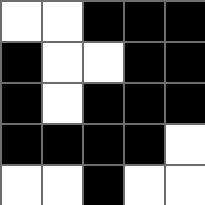[["white", "white", "black", "black", "black"], ["black", "white", "white", "black", "black"], ["black", "white", "black", "black", "black"], ["black", "black", "black", "black", "white"], ["white", "white", "black", "white", "white"]]